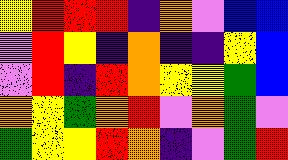[["yellow", "red", "red", "red", "indigo", "orange", "violet", "blue", "blue"], ["violet", "red", "yellow", "indigo", "orange", "indigo", "indigo", "yellow", "blue"], ["violet", "red", "indigo", "red", "orange", "yellow", "yellow", "green", "blue"], ["orange", "yellow", "green", "orange", "red", "violet", "orange", "green", "violet"], ["green", "yellow", "yellow", "red", "orange", "indigo", "violet", "green", "red"]]